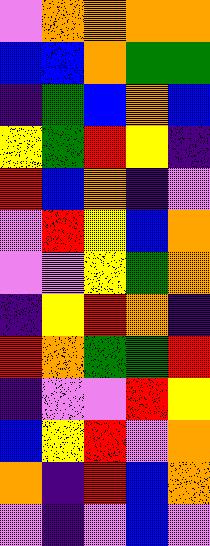[["violet", "orange", "orange", "orange", "orange"], ["blue", "blue", "orange", "green", "green"], ["indigo", "green", "blue", "orange", "blue"], ["yellow", "green", "red", "yellow", "indigo"], ["red", "blue", "orange", "indigo", "violet"], ["violet", "red", "yellow", "blue", "orange"], ["violet", "violet", "yellow", "green", "orange"], ["indigo", "yellow", "red", "orange", "indigo"], ["red", "orange", "green", "green", "red"], ["indigo", "violet", "violet", "red", "yellow"], ["blue", "yellow", "red", "violet", "orange"], ["orange", "indigo", "red", "blue", "orange"], ["violet", "indigo", "violet", "blue", "violet"]]